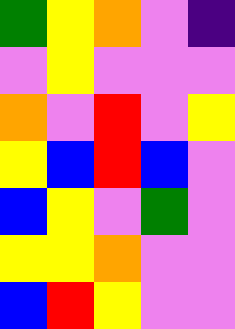[["green", "yellow", "orange", "violet", "indigo"], ["violet", "yellow", "violet", "violet", "violet"], ["orange", "violet", "red", "violet", "yellow"], ["yellow", "blue", "red", "blue", "violet"], ["blue", "yellow", "violet", "green", "violet"], ["yellow", "yellow", "orange", "violet", "violet"], ["blue", "red", "yellow", "violet", "violet"]]